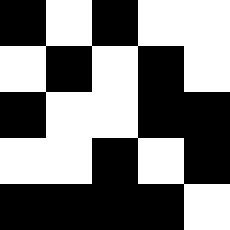[["black", "white", "black", "white", "white"], ["white", "black", "white", "black", "white"], ["black", "white", "white", "black", "black"], ["white", "white", "black", "white", "black"], ["black", "black", "black", "black", "white"]]